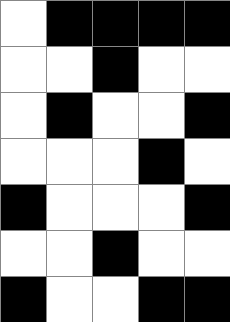[["white", "black", "black", "black", "black"], ["white", "white", "black", "white", "white"], ["white", "black", "white", "white", "black"], ["white", "white", "white", "black", "white"], ["black", "white", "white", "white", "black"], ["white", "white", "black", "white", "white"], ["black", "white", "white", "black", "black"]]